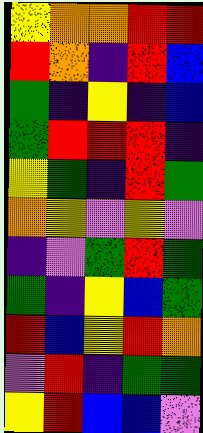[["yellow", "orange", "orange", "red", "red"], ["red", "orange", "indigo", "red", "blue"], ["green", "indigo", "yellow", "indigo", "blue"], ["green", "red", "red", "red", "indigo"], ["yellow", "green", "indigo", "red", "green"], ["orange", "yellow", "violet", "yellow", "violet"], ["indigo", "violet", "green", "red", "green"], ["green", "indigo", "yellow", "blue", "green"], ["red", "blue", "yellow", "red", "orange"], ["violet", "red", "indigo", "green", "green"], ["yellow", "red", "blue", "blue", "violet"]]